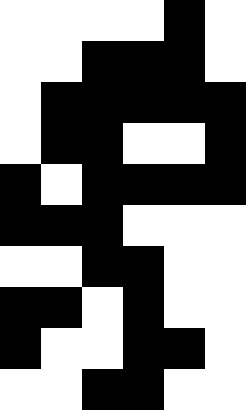[["white", "white", "white", "white", "black", "white"], ["white", "white", "black", "black", "black", "white"], ["white", "black", "black", "black", "black", "black"], ["white", "black", "black", "white", "white", "black"], ["black", "white", "black", "black", "black", "black"], ["black", "black", "black", "white", "white", "white"], ["white", "white", "black", "black", "white", "white"], ["black", "black", "white", "black", "white", "white"], ["black", "white", "white", "black", "black", "white"], ["white", "white", "black", "black", "white", "white"]]